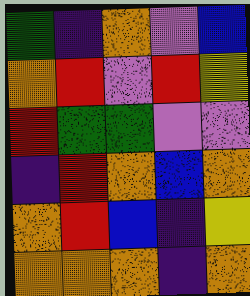[["green", "indigo", "orange", "violet", "blue"], ["orange", "red", "violet", "red", "yellow"], ["red", "green", "green", "violet", "violet"], ["indigo", "red", "orange", "blue", "orange"], ["orange", "red", "blue", "indigo", "yellow"], ["orange", "orange", "orange", "indigo", "orange"]]